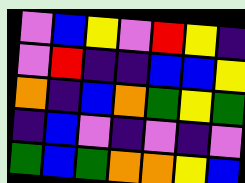[["violet", "blue", "yellow", "violet", "red", "yellow", "indigo"], ["violet", "red", "indigo", "indigo", "blue", "blue", "yellow"], ["orange", "indigo", "blue", "orange", "green", "yellow", "green"], ["indigo", "blue", "violet", "indigo", "violet", "indigo", "violet"], ["green", "blue", "green", "orange", "orange", "yellow", "blue"]]